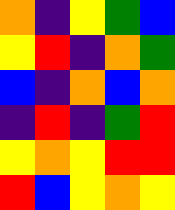[["orange", "indigo", "yellow", "green", "blue"], ["yellow", "red", "indigo", "orange", "green"], ["blue", "indigo", "orange", "blue", "orange"], ["indigo", "red", "indigo", "green", "red"], ["yellow", "orange", "yellow", "red", "red"], ["red", "blue", "yellow", "orange", "yellow"]]